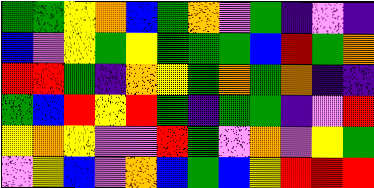[["green", "green", "yellow", "orange", "blue", "green", "orange", "violet", "green", "indigo", "violet", "indigo"], ["blue", "violet", "yellow", "green", "yellow", "green", "green", "green", "blue", "red", "green", "orange"], ["red", "red", "green", "indigo", "orange", "yellow", "green", "orange", "green", "orange", "indigo", "indigo"], ["green", "blue", "red", "yellow", "red", "green", "indigo", "green", "green", "indigo", "violet", "red"], ["yellow", "orange", "yellow", "violet", "violet", "red", "green", "violet", "orange", "violet", "yellow", "green"], ["violet", "yellow", "blue", "violet", "orange", "blue", "green", "blue", "yellow", "red", "red", "red"]]